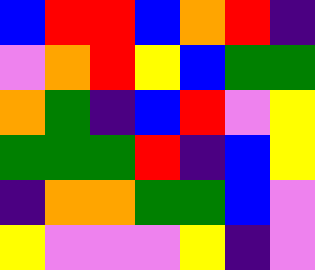[["blue", "red", "red", "blue", "orange", "red", "indigo"], ["violet", "orange", "red", "yellow", "blue", "green", "green"], ["orange", "green", "indigo", "blue", "red", "violet", "yellow"], ["green", "green", "green", "red", "indigo", "blue", "yellow"], ["indigo", "orange", "orange", "green", "green", "blue", "violet"], ["yellow", "violet", "violet", "violet", "yellow", "indigo", "violet"]]